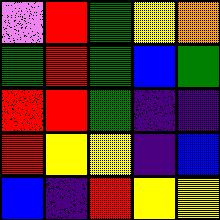[["violet", "red", "green", "yellow", "orange"], ["green", "red", "green", "blue", "green"], ["red", "red", "green", "indigo", "indigo"], ["red", "yellow", "yellow", "indigo", "blue"], ["blue", "indigo", "red", "yellow", "yellow"]]